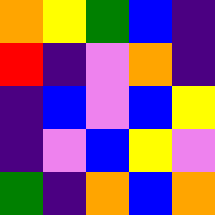[["orange", "yellow", "green", "blue", "indigo"], ["red", "indigo", "violet", "orange", "indigo"], ["indigo", "blue", "violet", "blue", "yellow"], ["indigo", "violet", "blue", "yellow", "violet"], ["green", "indigo", "orange", "blue", "orange"]]